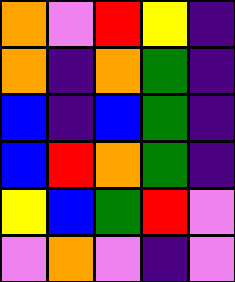[["orange", "violet", "red", "yellow", "indigo"], ["orange", "indigo", "orange", "green", "indigo"], ["blue", "indigo", "blue", "green", "indigo"], ["blue", "red", "orange", "green", "indigo"], ["yellow", "blue", "green", "red", "violet"], ["violet", "orange", "violet", "indigo", "violet"]]